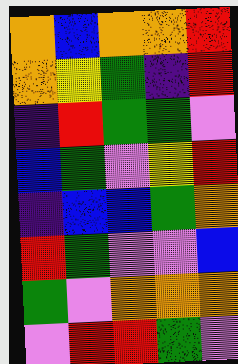[["orange", "blue", "orange", "orange", "red"], ["orange", "yellow", "green", "indigo", "red"], ["indigo", "red", "green", "green", "violet"], ["blue", "green", "violet", "yellow", "red"], ["indigo", "blue", "blue", "green", "orange"], ["red", "green", "violet", "violet", "blue"], ["green", "violet", "orange", "orange", "orange"], ["violet", "red", "red", "green", "violet"]]